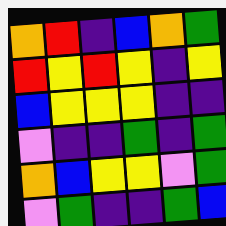[["orange", "red", "indigo", "blue", "orange", "green"], ["red", "yellow", "red", "yellow", "indigo", "yellow"], ["blue", "yellow", "yellow", "yellow", "indigo", "indigo"], ["violet", "indigo", "indigo", "green", "indigo", "green"], ["orange", "blue", "yellow", "yellow", "violet", "green"], ["violet", "green", "indigo", "indigo", "green", "blue"]]